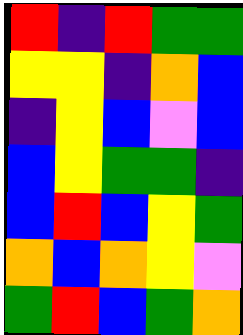[["red", "indigo", "red", "green", "green"], ["yellow", "yellow", "indigo", "orange", "blue"], ["indigo", "yellow", "blue", "violet", "blue"], ["blue", "yellow", "green", "green", "indigo"], ["blue", "red", "blue", "yellow", "green"], ["orange", "blue", "orange", "yellow", "violet"], ["green", "red", "blue", "green", "orange"]]